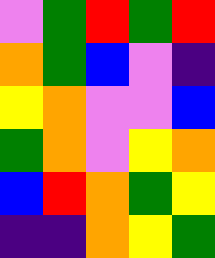[["violet", "green", "red", "green", "red"], ["orange", "green", "blue", "violet", "indigo"], ["yellow", "orange", "violet", "violet", "blue"], ["green", "orange", "violet", "yellow", "orange"], ["blue", "red", "orange", "green", "yellow"], ["indigo", "indigo", "orange", "yellow", "green"]]